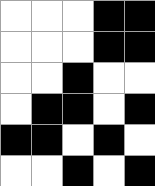[["white", "white", "white", "black", "black"], ["white", "white", "white", "black", "black"], ["white", "white", "black", "white", "white"], ["white", "black", "black", "white", "black"], ["black", "black", "white", "black", "white"], ["white", "white", "black", "white", "black"]]